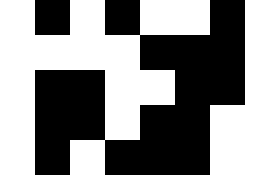[["white", "black", "white", "black", "white", "white", "black", "white"], ["white", "white", "white", "white", "black", "black", "black", "white"], ["white", "black", "black", "white", "white", "black", "black", "white"], ["white", "black", "black", "white", "black", "black", "white", "white"], ["white", "black", "white", "black", "black", "black", "white", "white"]]